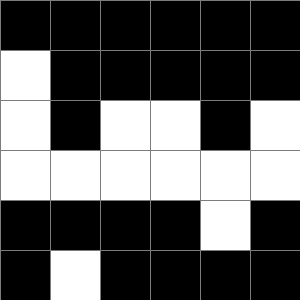[["black", "black", "black", "black", "black", "black"], ["white", "black", "black", "black", "black", "black"], ["white", "black", "white", "white", "black", "white"], ["white", "white", "white", "white", "white", "white"], ["black", "black", "black", "black", "white", "black"], ["black", "white", "black", "black", "black", "black"]]